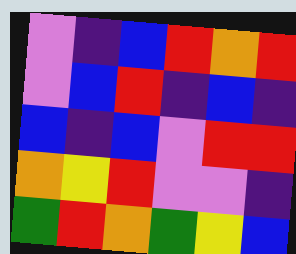[["violet", "indigo", "blue", "red", "orange", "red"], ["violet", "blue", "red", "indigo", "blue", "indigo"], ["blue", "indigo", "blue", "violet", "red", "red"], ["orange", "yellow", "red", "violet", "violet", "indigo"], ["green", "red", "orange", "green", "yellow", "blue"]]